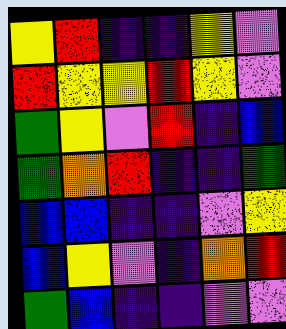[["yellow", "red", "indigo", "indigo", "yellow", "violet"], ["red", "yellow", "yellow", "red", "yellow", "violet"], ["green", "yellow", "violet", "red", "indigo", "blue"], ["green", "orange", "red", "indigo", "indigo", "green"], ["blue", "blue", "indigo", "indigo", "violet", "yellow"], ["blue", "yellow", "violet", "indigo", "orange", "red"], ["green", "blue", "indigo", "indigo", "violet", "violet"]]